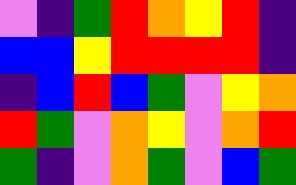[["violet", "indigo", "green", "red", "orange", "yellow", "red", "indigo"], ["blue", "blue", "yellow", "red", "red", "red", "red", "indigo"], ["indigo", "blue", "red", "blue", "green", "violet", "yellow", "orange"], ["red", "green", "violet", "orange", "yellow", "violet", "orange", "red"], ["green", "indigo", "violet", "orange", "green", "violet", "blue", "green"]]